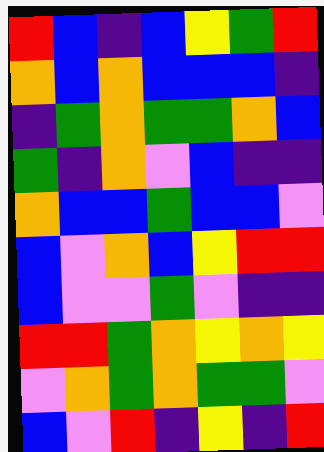[["red", "blue", "indigo", "blue", "yellow", "green", "red"], ["orange", "blue", "orange", "blue", "blue", "blue", "indigo"], ["indigo", "green", "orange", "green", "green", "orange", "blue"], ["green", "indigo", "orange", "violet", "blue", "indigo", "indigo"], ["orange", "blue", "blue", "green", "blue", "blue", "violet"], ["blue", "violet", "orange", "blue", "yellow", "red", "red"], ["blue", "violet", "violet", "green", "violet", "indigo", "indigo"], ["red", "red", "green", "orange", "yellow", "orange", "yellow"], ["violet", "orange", "green", "orange", "green", "green", "violet"], ["blue", "violet", "red", "indigo", "yellow", "indigo", "red"]]